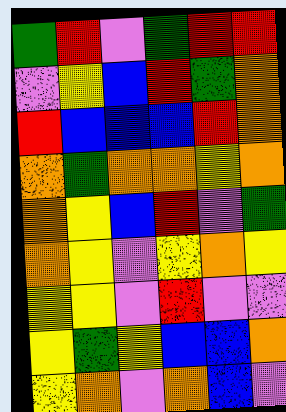[["green", "red", "violet", "green", "red", "red"], ["violet", "yellow", "blue", "red", "green", "orange"], ["red", "blue", "blue", "blue", "red", "orange"], ["orange", "green", "orange", "orange", "yellow", "orange"], ["orange", "yellow", "blue", "red", "violet", "green"], ["orange", "yellow", "violet", "yellow", "orange", "yellow"], ["yellow", "yellow", "violet", "red", "violet", "violet"], ["yellow", "green", "yellow", "blue", "blue", "orange"], ["yellow", "orange", "violet", "orange", "blue", "violet"]]